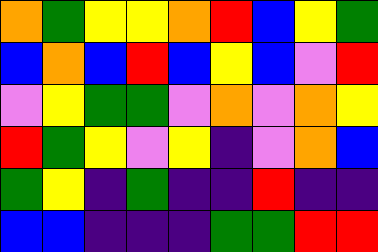[["orange", "green", "yellow", "yellow", "orange", "red", "blue", "yellow", "green"], ["blue", "orange", "blue", "red", "blue", "yellow", "blue", "violet", "red"], ["violet", "yellow", "green", "green", "violet", "orange", "violet", "orange", "yellow"], ["red", "green", "yellow", "violet", "yellow", "indigo", "violet", "orange", "blue"], ["green", "yellow", "indigo", "green", "indigo", "indigo", "red", "indigo", "indigo"], ["blue", "blue", "indigo", "indigo", "indigo", "green", "green", "red", "red"]]